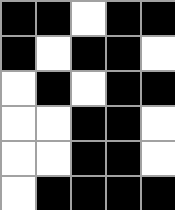[["black", "black", "white", "black", "black"], ["black", "white", "black", "black", "white"], ["white", "black", "white", "black", "black"], ["white", "white", "black", "black", "white"], ["white", "white", "black", "black", "white"], ["white", "black", "black", "black", "black"]]